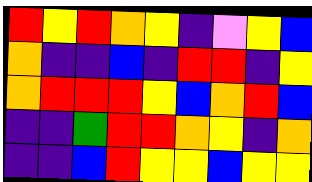[["red", "yellow", "red", "orange", "yellow", "indigo", "violet", "yellow", "blue"], ["orange", "indigo", "indigo", "blue", "indigo", "red", "red", "indigo", "yellow"], ["orange", "red", "red", "red", "yellow", "blue", "orange", "red", "blue"], ["indigo", "indigo", "green", "red", "red", "orange", "yellow", "indigo", "orange"], ["indigo", "indigo", "blue", "red", "yellow", "yellow", "blue", "yellow", "yellow"]]